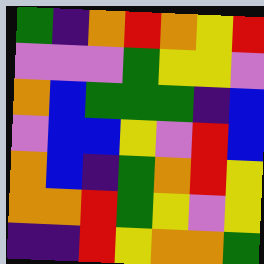[["green", "indigo", "orange", "red", "orange", "yellow", "red"], ["violet", "violet", "violet", "green", "yellow", "yellow", "violet"], ["orange", "blue", "green", "green", "green", "indigo", "blue"], ["violet", "blue", "blue", "yellow", "violet", "red", "blue"], ["orange", "blue", "indigo", "green", "orange", "red", "yellow"], ["orange", "orange", "red", "green", "yellow", "violet", "yellow"], ["indigo", "indigo", "red", "yellow", "orange", "orange", "green"]]